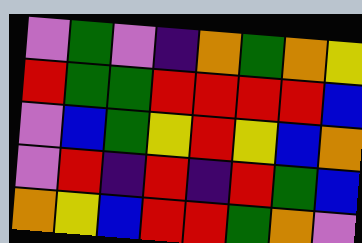[["violet", "green", "violet", "indigo", "orange", "green", "orange", "yellow"], ["red", "green", "green", "red", "red", "red", "red", "blue"], ["violet", "blue", "green", "yellow", "red", "yellow", "blue", "orange"], ["violet", "red", "indigo", "red", "indigo", "red", "green", "blue"], ["orange", "yellow", "blue", "red", "red", "green", "orange", "violet"]]